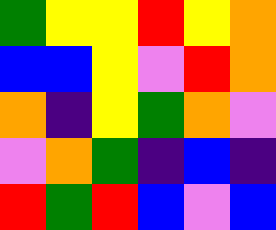[["green", "yellow", "yellow", "red", "yellow", "orange"], ["blue", "blue", "yellow", "violet", "red", "orange"], ["orange", "indigo", "yellow", "green", "orange", "violet"], ["violet", "orange", "green", "indigo", "blue", "indigo"], ["red", "green", "red", "blue", "violet", "blue"]]